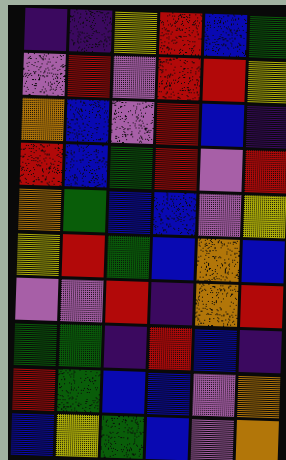[["indigo", "indigo", "yellow", "red", "blue", "green"], ["violet", "red", "violet", "red", "red", "yellow"], ["orange", "blue", "violet", "red", "blue", "indigo"], ["red", "blue", "green", "red", "violet", "red"], ["orange", "green", "blue", "blue", "violet", "yellow"], ["yellow", "red", "green", "blue", "orange", "blue"], ["violet", "violet", "red", "indigo", "orange", "red"], ["green", "green", "indigo", "red", "blue", "indigo"], ["red", "green", "blue", "blue", "violet", "orange"], ["blue", "yellow", "green", "blue", "violet", "orange"]]